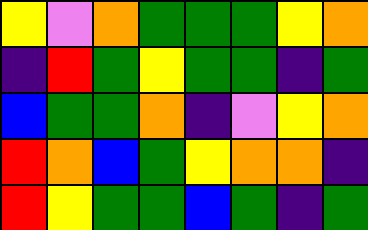[["yellow", "violet", "orange", "green", "green", "green", "yellow", "orange"], ["indigo", "red", "green", "yellow", "green", "green", "indigo", "green"], ["blue", "green", "green", "orange", "indigo", "violet", "yellow", "orange"], ["red", "orange", "blue", "green", "yellow", "orange", "orange", "indigo"], ["red", "yellow", "green", "green", "blue", "green", "indigo", "green"]]